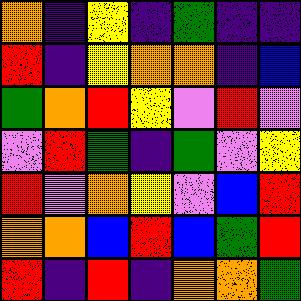[["orange", "indigo", "yellow", "indigo", "green", "indigo", "indigo"], ["red", "indigo", "yellow", "orange", "orange", "indigo", "blue"], ["green", "orange", "red", "yellow", "violet", "red", "violet"], ["violet", "red", "green", "indigo", "green", "violet", "yellow"], ["red", "violet", "orange", "yellow", "violet", "blue", "red"], ["orange", "orange", "blue", "red", "blue", "green", "red"], ["red", "indigo", "red", "indigo", "orange", "orange", "green"]]